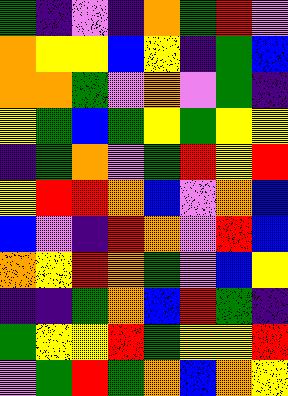[["green", "indigo", "violet", "indigo", "orange", "green", "red", "violet"], ["orange", "yellow", "yellow", "blue", "yellow", "indigo", "green", "blue"], ["orange", "orange", "green", "violet", "orange", "violet", "green", "indigo"], ["yellow", "green", "blue", "green", "yellow", "green", "yellow", "yellow"], ["indigo", "green", "orange", "violet", "green", "red", "yellow", "red"], ["yellow", "red", "red", "orange", "blue", "violet", "orange", "blue"], ["blue", "violet", "indigo", "red", "orange", "violet", "red", "blue"], ["orange", "yellow", "red", "orange", "green", "violet", "blue", "yellow"], ["indigo", "indigo", "green", "orange", "blue", "red", "green", "indigo"], ["green", "yellow", "yellow", "red", "green", "yellow", "yellow", "red"], ["violet", "green", "red", "green", "orange", "blue", "orange", "yellow"]]